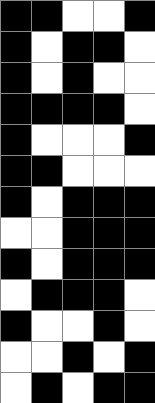[["black", "black", "white", "white", "black"], ["black", "white", "black", "black", "white"], ["black", "white", "black", "white", "white"], ["black", "black", "black", "black", "white"], ["black", "white", "white", "white", "black"], ["black", "black", "white", "white", "white"], ["black", "white", "black", "black", "black"], ["white", "white", "black", "black", "black"], ["black", "white", "black", "black", "black"], ["white", "black", "black", "black", "white"], ["black", "white", "white", "black", "white"], ["white", "white", "black", "white", "black"], ["white", "black", "white", "black", "black"]]